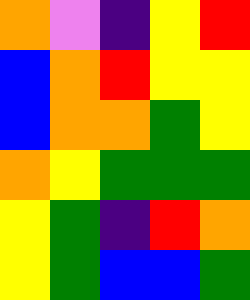[["orange", "violet", "indigo", "yellow", "red"], ["blue", "orange", "red", "yellow", "yellow"], ["blue", "orange", "orange", "green", "yellow"], ["orange", "yellow", "green", "green", "green"], ["yellow", "green", "indigo", "red", "orange"], ["yellow", "green", "blue", "blue", "green"]]